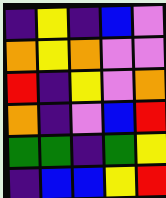[["indigo", "yellow", "indigo", "blue", "violet"], ["orange", "yellow", "orange", "violet", "violet"], ["red", "indigo", "yellow", "violet", "orange"], ["orange", "indigo", "violet", "blue", "red"], ["green", "green", "indigo", "green", "yellow"], ["indigo", "blue", "blue", "yellow", "red"]]